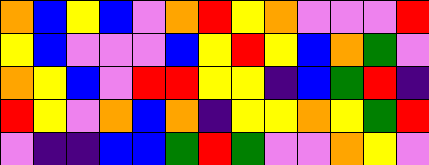[["orange", "blue", "yellow", "blue", "violet", "orange", "red", "yellow", "orange", "violet", "violet", "violet", "red"], ["yellow", "blue", "violet", "violet", "violet", "blue", "yellow", "red", "yellow", "blue", "orange", "green", "violet"], ["orange", "yellow", "blue", "violet", "red", "red", "yellow", "yellow", "indigo", "blue", "green", "red", "indigo"], ["red", "yellow", "violet", "orange", "blue", "orange", "indigo", "yellow", "yellow", "orange", "yellow", "green", "red"], ["violet", "indigo", "indigo", "blue", "blue", "green", "red", "green", "violet", "violet", "orange", "yellow", "violet"]]